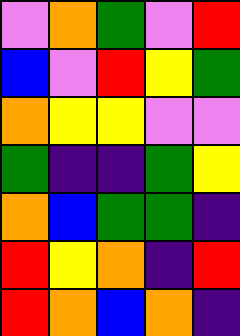[["violet", "orange", "green", "violet", "red"], ["blue", "violet", "red", "yellow", "green"], ["orange", "yellow", "yellow", "violet", "violet"], ["green", "indigo", "indigo", "green", "yellow"], ["orange", "blue", "green", "green", "indigo"], ["red", "yellow", "orange", "indigo", "red"], ["red", "orange", "blue", "orange", "indigo"]]